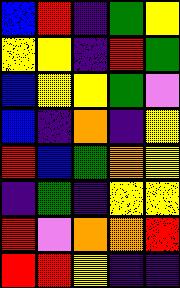[["blue", "red", "indigo", "green", "yellow"], ["yellow", "yellow", "indigo", "red", "green"], ["blue", "yellow", "yellow", "green", "violet"], ["blue", "indigo", "orange", "indigo", "yellow"], ["red", "blue", "green", "orange", "yellow"], ["indigo", "green", "indigo", "yellow", "yellow"], ["red", "violet", "orange", "orange", "red"], ["red", "red", "yellow", "indigo", "indigo"]]